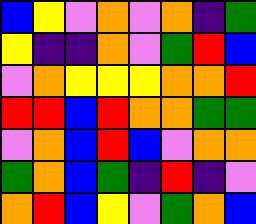[["blue", "yellow", "violet", "orange", "violet", "orange", "indigo", "green"], ["yellow", "indigo", "indigo", "orange", "violet", "green", "red", "blue"], ["violet", "orange", "yellow", "yellow", "yellow", "orange", "orange", "red"], ["red", "red", "blue", "red", "orange", "orange", "green", "green"], ["violet", "orange", "blue", "red", "blue", "violet", "orange", "orange"], ["green", "orange", "blue", "green", "indigo", "red", "indigo", "violet"], ["orange", "red", "blue", "yellow", "violet", "green", "orange", "blue"]]